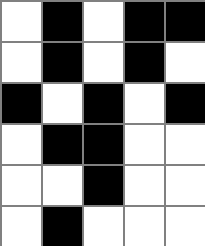[["white", "black", "white", "black", "black"], ["white", "black", "white", "black", "white"], ["black", "white", "black", "white", "black"], ["white", "black", "black", "white", "white"], ["white", "white", "black", "white", "white"], ["white", "black", "white", "white", "white"]]